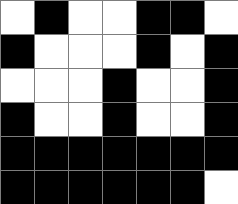[["white", "black", "white", "white", "black", "black", "white"], ["black", "white", "white", "white", "black", "white", "black"], ["white", "white", "white", "black", "white", "white", "black"], ["black", "white", "white", "black", "white", "white", "black"], ["black", "black", "black", "black", "black", "black", "black"], ["black", "black", "black", "black", "black", "black", "white"]]